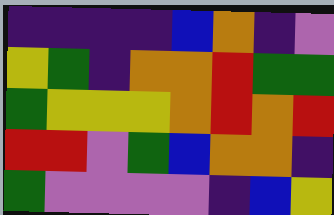[["indigo", "indigo", "indigo", "indigo", "blue", "orange", "indigo", "violet"], ["yellow", "green", "indigo", "orange", "orange", "red", "green", "green"], ["green", "yellow", "yellow", "yellow", "orange", "red", "orange", "red"], ["red", "red", "violet", "green", "blue", "orange", "orange", "indigo"], ["green", "violet", "violet", "violet", "violet", "indigo", "blue", "yellow"]]